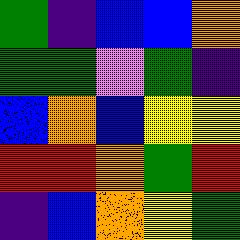[["green", "indigo", "blue", "blue", "orange"], ["green", "green", "violet", "green", "indigo"], ["blue", "orange", "blue", "yellow", "yellow"], ["red", "red", "orange", "green", "red"], ["indigo", "blue", "orange", "yellow", "green"]]